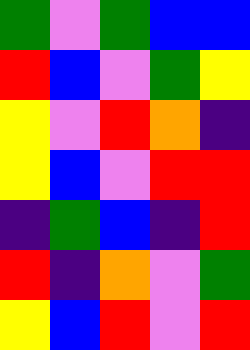[["green", "violet", "green", "blue", "blue"], ["red", "blue", "violet", "green", "yellow"], ["yellow", "violet", "red", "orange", "indigo"], ["yellow", "blue", "violet", "red", "red"], ["indigo", "green", "blue", "indigo", "red"], ["red", "indigo", "orange", "violet", "green"], ["yellow", "blue", "red", "violet", "red"]]